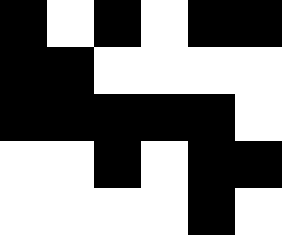[["black", "white", "black", "white", "black", "black"], ["black", "black", "white", "white", "white", "white"], ["black", "black", "black", "black", "black", "white"], ["white", "white", "black", "white", "black", "black"], ["white", "white", "white", "white", "black", "white"]]